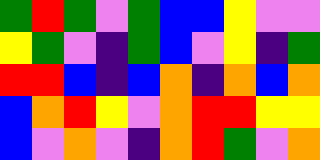[["green", "red", "green", "violet", "green", "blue", "blue", "yellow", "violet", "violet"], ["yellow", "green", "violet", "indigo", "green", "blue", "violet", "yellow", "indigo", "green"], ["red", "red", "blue", "indigo", "blue", "orange", "indigo", "orange", "blue", "orange"], ["blue", "orange", "red", "yellow", "violet", "orange", "red", "red", "yellow", "yellow"], ["blue", "violet", "orange", "violet", "indigo", "orange", "red", "green", "violet", "orange"]]